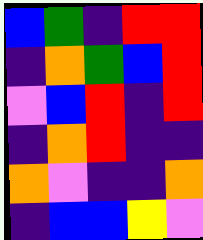[["blue", "green", "indigo", "red", "red"], ["indigo", "orange", "green", "blue", "red"], ["violet", "blue", "red", "indigo", "red"], ["indigo", "orange", "red", "indigo", "indigo"], ["orange", "violet", "indigo", "indigo", "orange"], ["indigo", "blue", "blue", "yellow", "violet"]]